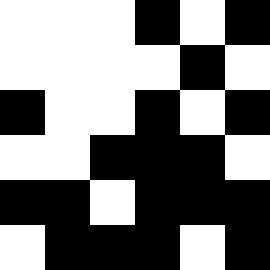[["white", "white", "white", "black", "white", "black"], ["white", "white", "white", "white", "black", "white"], ["black", "white", "white", "black", "white", "black"], ["white", "white", "black", "black", "black", "white"], ["black", "black", "white", "black", "black", "black"], ["white", "black", "black", "black", "white", "black"]]